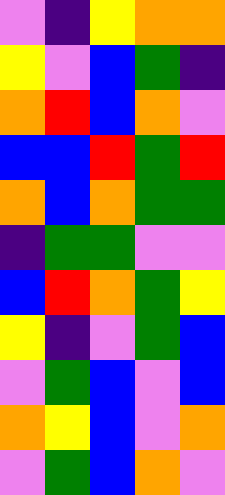[["violet", "indigo", "yellow", "orange", "orange"], ["yellow", "violet", "blue", "green", "indigo"], ["orange", "red", "blue", "orange", "violet"], ["blue", "blue", "red", "green", "red"], ["orange", "blue", "orange", "green", "green"], ["indigo", "green", "green", "violet", "violet"], ["blue", "red", "orange", "green", "yellow"], ["yellow", "indigo", "violet", "green", "blue"], ["violet", "green", "blue", "violet", "blue"], ["orange", "yellow", "blue", "violet", "orange"], ["violet", "green", "blue", "orange", "violet"]]